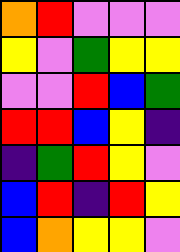[["orange", "red", "violet", "violet", "violet"], ["yellow", "violet", "green", "yellow", "yellow"], ["violet", "violet", "red", "blue", "green"], ["red", "red", "blue", "yellow", "indigo"], ["indigo", "green", "red", "yellow", "violet"], ["blue", "red", "indigo", "red", "yellow"], ["blue", "orange", "yellow", "yellow", "violet"]]